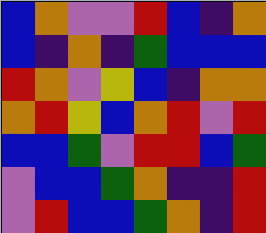[["blue", "orange", "violet", "violet", "red", "blue", "indigo", "orange"], ["blue", "indigo", "orange", "indigo", "green", "blue", "blue", "blue"], ["red", "orange", "violet", "yellow", "blue", "indigo", "orange", "orange"], ["orange", "red", "yellow", "blue", "orange", "red", "violet", "red"], ["blue", "blue", "green", "violet", "red", "red", "blue", "green"], ["violet", "blue", "blue", "green", "orange", "indigo", "indigo", "red"], ["violet", "red", "blue", "blue", "green", "orange", "indigo", "red"]]